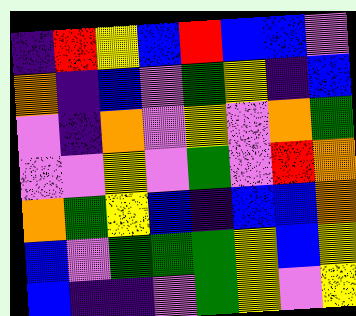[["indigo", "red", "yellow", "blue", "red", "blue", "blue", "violet"], ["orange", "indigo", "blue", "violet", "green", "yellow", "indigo", "blue"], ["violet", "indigo", "orange", "violet", "yellow", "violet", "orange", "green"], ["violet", "violet", "yellow", "violet", "green", "violet", "red", "orange"], ["orange", "green", "yellow", "blue", "indigo", "blue", "blue", "orange"], ["blue", "violet", "green", "green", "green", "yellow", "blue", "yellow"], ["blue", "indigo", "indigo", "violet", "green", "yellow", "violet", "yellow"]]